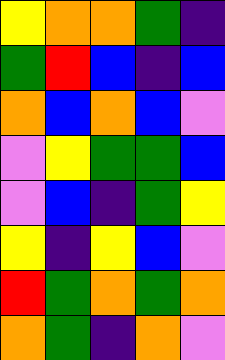[["yellow", "orange", "orange", "green", "indigo"], ["green", "red", "blue", "indigo", "blue"], ["orange", "blue", "orange", "blue", "violet"], ["violet", "yellow", "green", "green", "blue"], ["violet", "blue", "indigo", "green", "yellow"], ["yellow", "indigo", "yellow", "blue", "violet"], ["red", "green", "orange", "green", "orange"], ["orange", "green", "indigo", "orange", "violet"]]